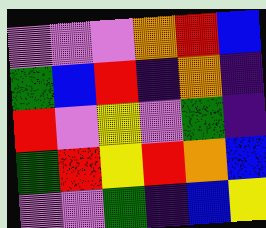[["violet", "violet", "violet", "orange", "red", "blue"], ["green", "blue", "red", "indigo", "orange", "indigo"], ["red", "violet", "yellow", "violet", "green", "indigo"], ["green", "red", "yellow", "red", "orange", "blue"], ["violet", "violet", "green", "indigo", "blue", "yellow"]]